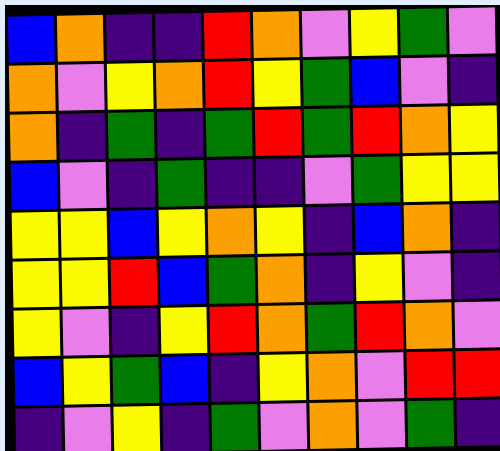[["blue", "orange", "indigo", "indigo", "red", "orange", "violet", "yellow", "green", "violet"], ["orange", "violet", "yellow", "orange", "red", "yellow", "green", "blue", "violet", "indigo"], ["orange", "indigo", "green", "indigo", "green", "red", "green", "red", "orange", "yellow"], ["blue", "violet", "indigo", "green", "indigo", "indigo", "violet", "green", "yellow", "yellow"], ["yellow", "yellow", "blue", "yellow", "orange", "yellow", "indigo", "blue", "orange", "indigo"], ["yellow", "yellow", "red", "blue", "green", "orange", "indigo", "yellow", "violet", "indigo"], ["yellow", "violet", "indigo", "yellow", "red", "orange", "green", "red", "orange", "violet"], ["blue", "yellow", "green", "blue", "indigo", "yellow", "orange", "violet", "red", "red"], ["indigo", "violet", "yellow", "indigo", "green", "violet", "orange", "violet", "green", "indigo"]]